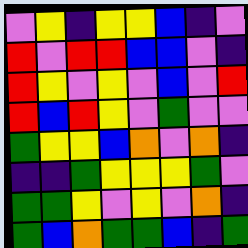[["violet", "yellow", "indigo", "yellow", "yellow", "blue", "indigo", "violet"], ["red", "violet", "red", "red", "blue", "blue", "violet", "indigo"], ["red", "yellow", "violet", "yellow", "violet", "blue", "violet", "red"], ["red", "blue", "red", "yellow", "violet", "green", "violet", "violet"], ["green", "yellow", "yellow", "blue", "orange", "violet", "orange", "indigo"], ["indigo", "indigo", "green", "yellow", "yellow", "yellow", "green", "violet"], ["green", "green", "yellow", "violet", "yellow", "violet", "orange", "indigo"], ["green", "blue", "orange", "green", "green", "blue", "indigo", "green"]]